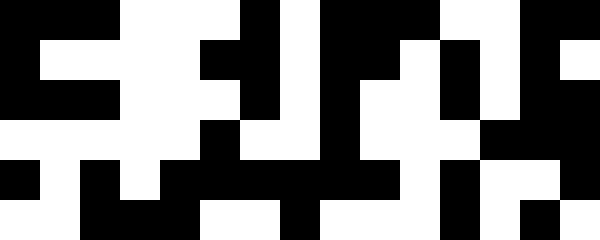[["black", "black", "black", "white", "white", "white", "black", "white", "black", "black", "black", "white", "white", "black", "black"], ["black", "white", "white", "white", "white", "black", "black", "white", "black", "black", "white", "black", "white", "black", "white"], ["black", "black", "black", "white", "white", "white", "black", "white", "black", "white", "white", "black", "white", "black", "black"], ["white", "white", "white", "white", "white", "black", "white", "white", "black", "white", "white", "white", "black", "black", "black"], ["black", "white", "black", "white", "black", "black", "black", "black", "black", "black", "white", "black", "white", "white", "black"], ["white", "white", "black", "black", "black", "white", "white", "black", "white", "white", "white", "black", "white", "black", "white"]]